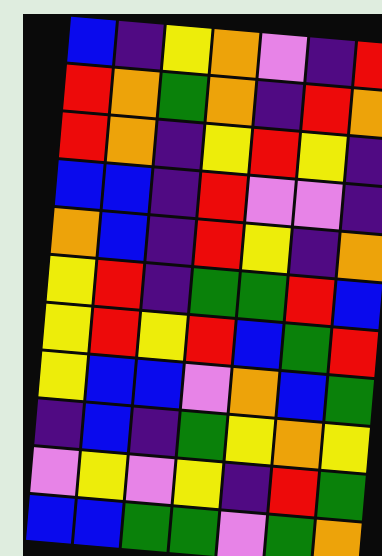[["blue", "indigo", "yellow", "orange", "violet", "indigo", "red"], ["red", "orange", "green", "orange", "indigo", "red", "orange"], ["red", "orange", "indigo", "yellow", "red", "yellow", "indigo"], ["blue", "blue", "indigo", "red", "violet", "violet", "indigo"], ["orange", "blue", "indigo", "red", "yellow", "indigo", "orange"], ["yellow", "red", "indigo", "green", "green", "red", "blue"], ["yellow", "red", "yellow", "red", "blue", "green", "red"], ["yellow", "blue", "blue", "violet", "orange", "blue", "green"], ["indigo", "blue", "indigo", "green", "yellow", "orange", "yellow"], ["violet", "yellow", "violet", "yellow", "indigo", "red", "green"], ["blue", "blue", "green", "green", "violet", "green", "orange"]]